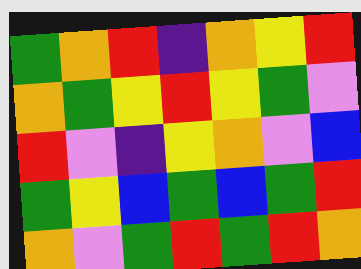[["green", "orange", "red", "indigo", "orange", "yellow", "red"], ["orange", "green", "yellow", "red", "yellow", "green", "violet"], ["red", "violet", "indigo", "yellow", "orange", "violet", "blue"], ["green", "yellow", "blue", "green", "blue", "green", "red"], ["orange", "violet", "green", "red", "green", "red", "orange"]]